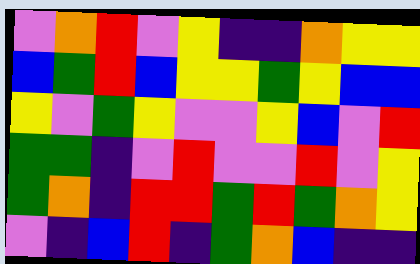[["violet", "orange", "red", "violet", "yellow", "indigo", "indigo", "orange", "yellow", "yellow"], ["blue", "green", "red", "blue", "yellow", "yellow", "green", "yellow", "blue", "blue"], ["yellow", "violet", "green", "yellow", "violet", "violet", "yellow", "blue", "violet", "red"], ["green", "green", "indigo", "violet", "red", "violet", "violet", "red", "violet", "yellow"], ["green", "orange", "indigo", "red", "red", "green", "red", "green", "orange", "yellow"], ["violet", "indigo", "blue", "red", "indigo", "green", "orange", "blue", "indigo", "indigo"]]